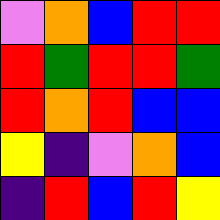[["violet", "orange", "blue", "red", "red"], ["red", "green", "red", "red", "green"], ["red", "orange", "red", "blue", "blue"], ["yellow", "indigo", "violet", "orange", "blue"], ["indigo", "red", "blue", "red", "yellow"]]